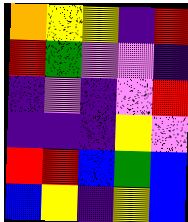[["orange", "yellow", "yellow", "indigo", "red"], ["red", "green", "violet", "violet", "indigo"], ["indigo", "violet", "indigo", "violet", "red"], ["indigo", "indigo", "indigo", "yellow", "violet"], ["red", "red", "blue", "green", "blue"], ["blue", "yellow", "indigo", "yellow", "blue"]]